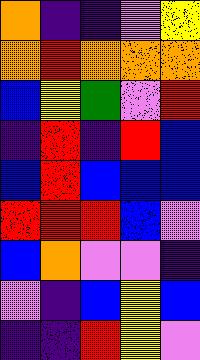[["orange", "indigo", "indigo", "violet", "yellow"], ["orange", "red", "orange", "orange", "orange"], ["blue", "yellow", "green", "violet", "red"], ["indigo", "red", "indigo", "red", "blue"], ["blue", "red", "blue", "blue", "blue"], ["red", "red", "red", "blue", "violet"], ["blue", "orange", "violet", "violet", "indigo"], ["violet", "indigo", "blue", "yellow", "blue"], ["indigo", "indigo", "red", "yellow", "violet"]]